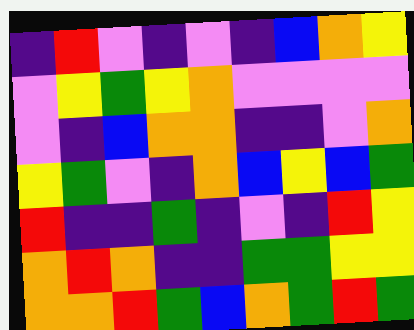[["indigo", "red", "violet", "indigo", "violet", "indigo", "blue", "orange", "yellow"], ["violet", "yellow", "green", "yellow", "orange", "violet", "violet", "violet", "violet"], ["violet", "indigo", "blue", "orange", "orange", "indigo", "indigo", "violet", "orange"], ["yellow", "green", "violet", "indigo", "orange", "blue", "yellow", "blue", "green"], ["red", "indigo", "indigo", "green", "indigo", "violet", "indigo", "red", "yellow"], ["orange", "red", "orange", "indigo", "indigo", "green", "green", "yellow", "yellow"], ["orange", "orange", "red", "green", "blue", "orange", "green", "red", "green"]]